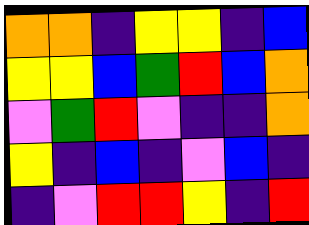[["orange", "orange", "indigo", "yellow", "yellow", "indigo", "blue"], ["yellow", "yellow", "blue", "green", "red", "blue", "orange"], ["violet", "green", "red", "violet", "indigo", "indigo", "orange"], ["yellow", "indigo", "blue", "indigo", "violet", "blue", "indigo"], ["indigo", "violet", "red", "red", "yellow", "indigo", "red"]]